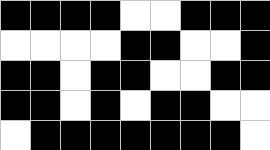[["black", "black", "black", "black", "white", "white", "black", "black", "black"], ["white", "white", "white", "white", "black", "black", "white", "white", "black"], ["black", "black", "white", "black", "black", "white", "white", "black", "black"], ["black", "black", "white", "black", "white", "black", "black", "white", "white"], ["white", "black", "black", "black", "black", "black", "black", "black", "white"]]